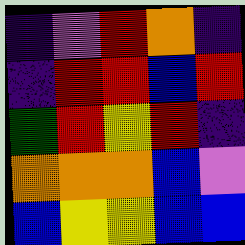[["indigo", "violet", "red", "orange", "indigo"], ["indigo", "red", "red", "blue", "red"], ["green", "red", "yellow", "red", "indigo"], ["orange", "orange", "orange", "blue", "violet"], ["blue", "yellow", "yellow", "blue", "blue"]]